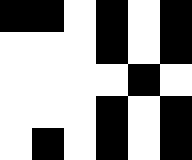[["black", "black", "white", "black", "white", "black"], ["white", "white", "white", "black", "white", "black"], ["white", "white", "white", "white", "black", "white"], ["white", "white", "white", "black", "white", "black"], ["white", "black", "white", "black", "white", "black"]]